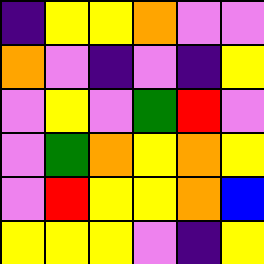[["indigo", "yellow", "yellow", "orange", "violet", "violet"], ["orange", "violet", "indigo", "violet", "indigo", "yellow"], ["violet", "yellow", "violet", "green", "red", "violet"], ["violet", "green", "orange", "yellow", "orange", "yellow"], ["violet", "red", "yellow", "yellow", "orange", "blue"], ["yellow", "yellow", "yellow", "violet", "indigo", "yellow"]]